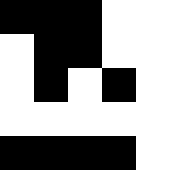[["black", "black", "black", "white", "white"], ["white", "black", "black", "white", "white"], ["white", "black", "white", "black", "white"], ["white", "white", "white", "white", "white"], ["black", "black", "black", "black", "white"]]